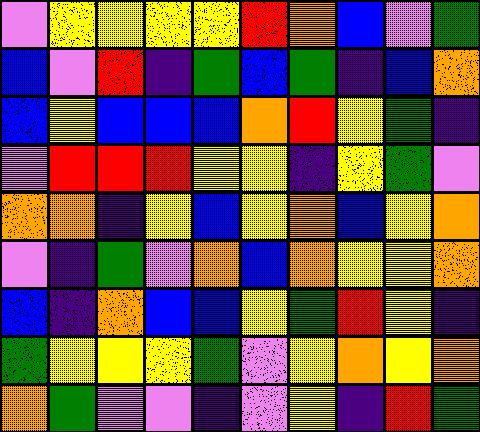[["violet", "yellow", "yellow", "yellow", "yellow", "red", "orange", "blue", "violet", "green"], ["blue", "violet", "red", "indigo", "green", "blue", "green", "indigo", "blue", "orange"], ["blue", "yellow", "blue", "blue", "blue", "orange", "red", "yellow", "green", "indigo"], ["violet", "red", "red", "red", "yellow", "yellow", "indigo", "yellow", "green", "violet"], ["orange", "orange", "indigo", "yellow", "blue", "yellow", "orange", "blue", "yellow", "orange"], ["violet", "indigo", "green", "violet", "orange", "blue", "orange", "yellow", "yellow", "orange"], ["blue", "indigo", "orange", "blue", "blue", "yellow", "green", "red", "yellow", "indigo"], ["green", "yellow", "yellow", "yellow", "green", "violet", "yellow", "orange", "yellow", "orange"], ["orange", "green", "violet", "violet", "indigo", "violet", "yellow", "indigo", "red", "green"]]